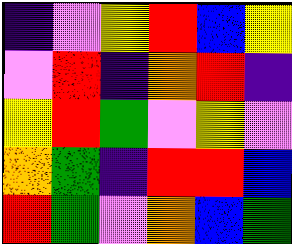[["indigo", "violet", "yellow", "red", "blue", "yellow"], ["violet", "red", "indigo", "orange", "red", "indigo"], ["yellow", "red", "green", "violet", "yellow", "violet"], ["orange", "green", "indigo", "red", "red", "blue"], ["red", "green", "violet", "orange", "blue", "green"]]